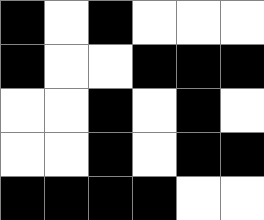[["black", "white", "black", "white", "white", "white"], ["black", "white", "white", "black", "black", "black"], ["white", "white", "black", "white", "black", "white"], ["white", "white", "black", "white", "black", "black"], ["black", "black", "black", "black", "white", "white"]]